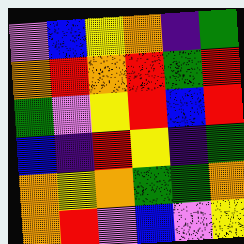[["violet", "blue", "yellow", "orange", "indigo", "green"], ["orange", "red", "orange", "red", "green", "red"], ["green", "violet", "yellow", "red", "blue", "red"], ["blue", "indigo", "red", "yellow", "indigo", "green"], ["orange", "yellow", "orange", "green", "green", "orange"], ["orange", "red", "violet", "blue", "violet", "yellow"]]